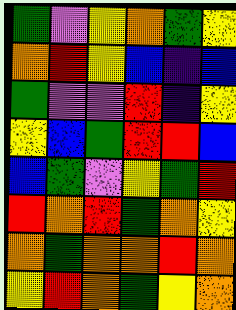[["green", "violet", "yellow", "orange", "green", "yellow"], ["orange", "red", "yellow", "blue", "indigo", "blue"], ["green", "violet", "violet", "red", "indigo", "yellow"], ["yellow", "blue", "green", "red", "red", "blue"], ["blue", "green", "violet", "yellow", "green", "red"], ["red", "orange", "red", "green", "orange", "yellow"], ["orange", "green", "orange", "orange", "red", "orange"], ["yellow", "red", "orange", "green", "yellow", "orange"]]